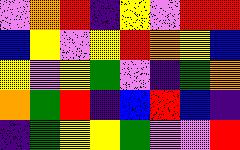[["violet", "orange", "red", "indigo", "yellow", "violet", "red", "red"], ["blue", "yellow", "violet", "yellow", "red", "orange", "yellow", "blue"], ["yellow", "violet", "yellow", "green", "violet", "indigo", "green", "orange"], ["orange", "green", "red", "indigo", "blue", "red", "blue", "indigo"], ["indigo", "green", "yellow", "yellow", "green", "violet", "violet", "red"]]